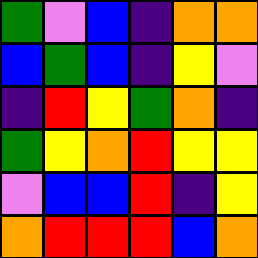[["green", "violet", "blue", "indigo", "orange", "orange"], ["blue", "green", "blue", "indigo", "yellow", "violet"], ["indigo", "red", "yellow", "green", "orange", "indigo"], ["green", "yellow", "orange", "red", "yellow", "yellow"], ["violet", "blue", "blue", "red", "indigo", "yellow"], ["orange", "red", "red", "red", "blue", "orange"]]